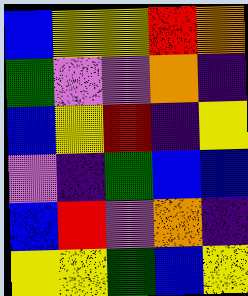[["blue", "yellow", "yellow", "red", "orange"], ["green", "violet", "violet", "orange", "indigo"], ["blue", "yellow", "red", "indigo", "yellow"], ["violet", "indigo", "green", "blue", "blue"], ["blue", "red", "violet", "orange", "indigo"], ["yellow", "yellow", "green", "blue", "yellow"]]